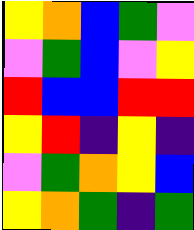[["yellow", "orange", "blue", "green", "violet"], ["violet", "green", "blue", "violet", "yellow"], ["red", "blue", "blue", "red", "red"], ["yellow", "red", "indigo", "yellow", "indigo"], ["violet", "green", "orange", "yellow", "blue"], ["yellow", "orange", "green", "indigo", "green"]]